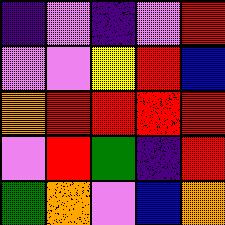[["indigo", "violet", "indigo", "violet", "red"], ["violet", "violet", "yellow", "red", "blue"], ["orange", "red", "red", "red", "red"], ["violet", "red", "green", "indigo", "red"], ["green", "orange", "violet", "blue", "orange"]]